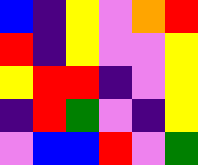[["blue", "indigo", "yellow", "violet", "orange", "red"], ["red", "indigo", "yellow", "violet", "violet", "yellow"], ["yellow", "red", "red", "indigo", "violet", "yellow"], ["indigo", "red", "green", "violet", "indigo", "yellow"], ["violet", "blue", "blue", "red", "violet", "green"]]